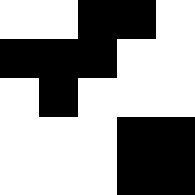[["white", "white", "black", "black", "white"], ["black", "black", "black", "white", "white"], ["white", "black", "white", "white", "white"], ["white", "white", "white", "black", "black"], ["white", "white", "white", "black", "black"]]